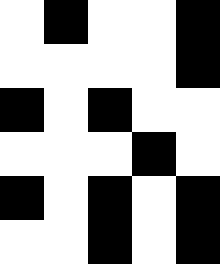[["white", "black", "white", "white", "black"], ["white", "white", "white", "white", "black"], ["black", "white", "black", "white", "white"], ["white", "white", "white", "black", "white"], ["black", "white", "black", "white", "black"], ["white", "white", "black", "white", "black"]]